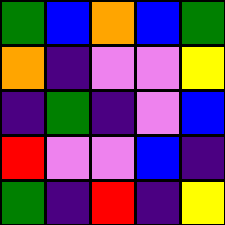[["green", "blue", "orange", "blue", "green"], ["orange", "indigo", "violet", "violet", "yellow"], ["indigo", "green", "indigo", "violet", "blue"], ["red", "violet", "violet", "blue", "indigo"], ["green", "indigo", "red", "indigo", "yellow"]]